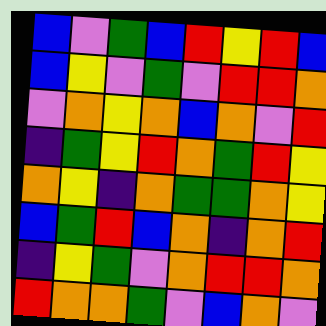[["blue", "violet", "green", "blue", "red", "yellow", "red", "blue"], ["blue", "yellow", "violet", "green", "violet", "red", "red", "orange"], ["violet", "orange", "yellow", "orange", "blue", "orange", "violet", "red"], ["indigo", "green", "yellow", "red", "orange", "green", "red", "yellow"], ["orange", "yellow", "indigo", "orange", "green", "green", "orange", "yellow"], ["blue", "green", "red", "blue", "orange", "indigo", "orange", "red"], ["indigo", "yellow", "green", "violet", "orange", "red", "red", "orange"], ["red", "orange", "orange", "green", "violet", "blue", "orange", "violet"]]